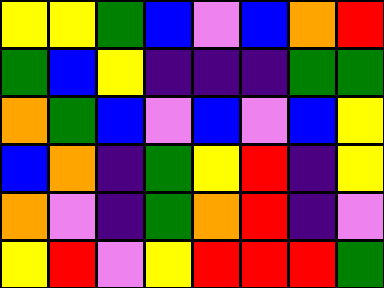[["yellow", "yellow", "green", "blue", "violet", "blue", "orange", "red"], ["green", "blue", "yellow", "indigo", "indigo", "indigo", "green", "green"], ["orange", "green", "blue", "violet", "blue", "violet", "blue", "yellow"], ["blue", "orange", "indigo", "green", "yellow", "red", "indigo", "yellow"], ["orange", "violet", "indigo", "green", "orange", "red", "indigo", "violet"], ["yellow", "red", "violet", "yellow", "red", "red", "red", "green"]]